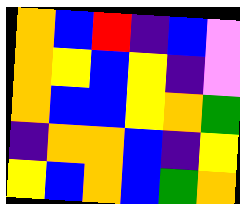[["orange", "blue", "red", "indigo", "blue", "violet"], ["orange", "yellow", "blue", "yellow", "indigo", "violet"], ["orange", "blue", "blue", "yellow", "orange", "green"], ["indigo", "orange", "orange", "blue", "indigo", "yellow"], ["yellow", "blue", "orange", "blue", "green", "orange"]]